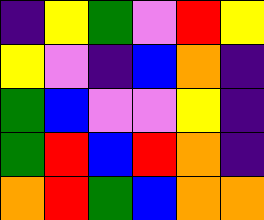[["indigo", "yellow", "green", "violet", "red", "yellow"], ["yellow", "violet", "indigo", "blue", "orange", "indigo"], ["green", "blue", "violet", "violet", "yellow", "indigo"], ["green", "red", "blue", "red", "orange", "indigo"], ["orange", "red", "green", "blue", "orange", "orange"]]